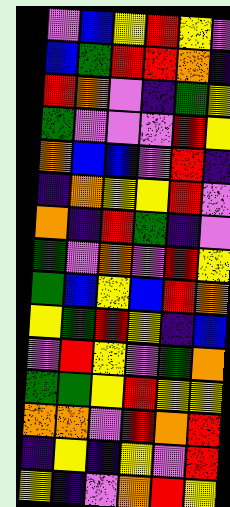[["violet", "blue", "yellow", "red", "yellow", "violet"], ["blue", "green", "red", "red", "orange", "indigo"], ["red", "orange", "violet", "indigo", "green", "yellow"], ["green", "violet", "violet", "violet", "red", "yellow"], ["orange", "blue", "blue", "violet", "red", "indigo"], ["indigo", "orange", "yellow", "yellow", "red", "violet"], ["orange", "indigo", "red", "green", "indigo", "violet"], ["green", "violet", "orange", "violet", "red", "yellow"], ["green", "blue", "yellow", "blue", "red", "orange"], ["yellow", "green", "red", "yellow", "indigo", "blue"], ["violet", "red", "yellow", "violet", "green", "orange"], ["green", "green", "yellow", "red", "yellow", "yellow"], ["orange", "orange", "violet", "red", "orange", "red"], ["indigo", "yellow", "indigo", "yellow", "violet", "red"], ["yellow", "indigo", "violet", "orange", "red", "yellow"]]